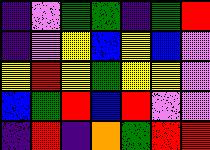[["indigo", "violet", "green", "green", "indigo", "green", "red"], ["indigo", "violet", "yellow", "blue", "yellow", "blue", "violet"], ["yellow", "red", "yellow", "green", "yellow", "yellow", "violet"], ["blue", "green", "red", "blue", "red", "violet", "violet"], ["indigo", "red", "indigo", "orange", "green", "red", "red"]]